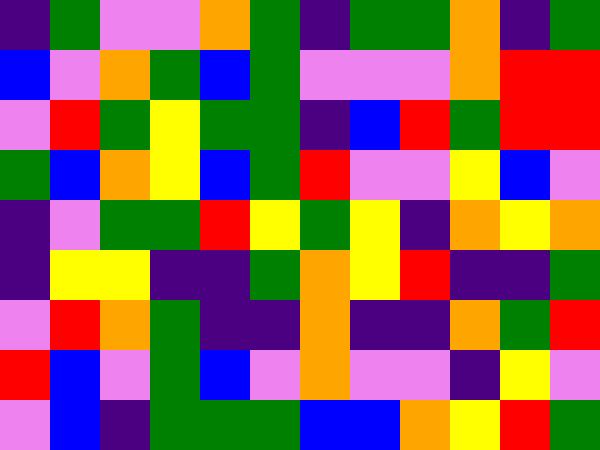[["indigo", "green", "violet", "violet", "orange", "green", "indigo", "green", "green", "orange", "indigo", "green"], ["blue", "violet", "orange", "green", "blue", "green", "violet", "violet", "violet", "orange", "red", "red"], ["violet", "red", "green", "yellow", "green", "green", "indigo", "blue", "red", "green", "red", "red"], ["green", "blue", "orange", "yellow", "blue", "green", "red", "violet", "violet", "yellow", "blue", "violet"], ["indigo", "violet", "green", "green", "red", "yellow", "green", "yellow", "indigo", "orange", "yellow", "orange"], ["indigo", "yellow", "yellow", "indigo", "indigo", "green", "orange", "yellow", "red", "indigo", "indigo", "green"], ["violet", "red", "orange", "green", "indigo", "indigo", "orange", "indigo", "indigo", "orange", "green", "red"], ["red", "blue", "violet", "green", "blue", "violet", "orange", "violet", "violet", "indigo", "yellow", "violet"], ["violet", "blue", "indigo", "green", "green", "green", "blue", "blue", "orange", "yellow", "red", "green"]]